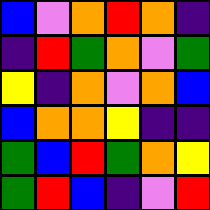[["blue", "violet", "orange", "red", "orange", "indigo"], ["indigo", "red", "green", "orange", "violet", "green"], ["yellow", "indigo", "orange", "violet", "orange", "blue"], ["blue", "orange", "orange", "yellow", "indigo", "indigo"], ["green", "blue", "red", "green", "orange", "yellow"], ["green", "red", "blue", "indigo", "violet", "red"]]